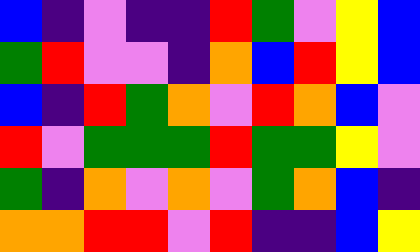[["blue", "indigo", "violet", "indigo", "indigo", "red", "green", "violet", "yellow", "blue"], ["green", "red", "violet", "violet", "indigo", "orange", "blue", "red", "yellow", "blue"], ["blue", "indigo", "red", "green", "orange", "violet", "red", "orange", "blue", "violet"], ["red", "violet", "green", "green", "green", "red", "green", "green", "yellow", "violet"], ["green", "indigo", "orange", "violet", "orange", "violet", "green", "orange", "blue", "indigo"], ["orange", "orange", "red", "red", "violet", "red", "indigo", "indigo", "blue", "yellow"]]